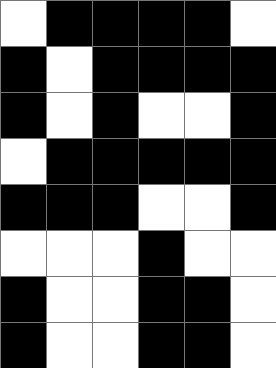[["white", "black", "black", "black", "black", "white"], ["black", "white", "black", "black", "black", "black"], ["black", "white", "black", "white", "white", "black"], ["white", "black", "black", "black", "black", "black"], ["black", "black", "black", "white", "white", "black"], ["white", "white", "white", "black", "white", "white"], ["black", "white", "white", "black", "black", "white"], ["black", "white", "white", "black", "black", "white"]]